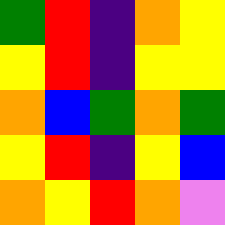[["green", "red", "indigo", "orange", "yellow"], ["yellow", "red", "indigo", "yellow", "yellow"], ["orange", "blue", "green", "orange", "green"], ["yellow", "red", "indigo", "yellow", "blue"], ["orange", "yellow", "red", "orange", "violet"]]